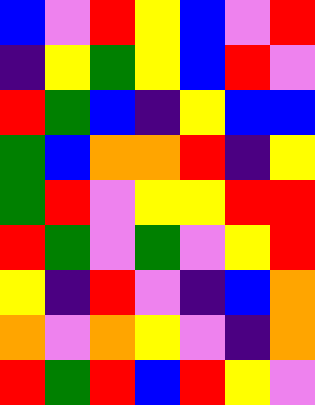[["blue", "violet", "red", "yellow", "blue", "violet", "red"], ["indigo", "yellow", "green", "yellow", "blue", "red", "violet"], ["red", "green", "blue", "indigo", "yellow", "blue", "blue"], ["green", "blue", "orange", "orange", "red", "indigo", "yellow"], ["green", "red", "violet", "yellow", "yellow", "red", "red"], ["red", "green", "violet", "green", "violet", "yellow", "red"], ["yellow", "indigo", "red", "violet", "indigo", "blue", "orange"], ["orange", "violet", "orange", "yellow", "violet", "indigo", "orange"], ["red", "green", "red", "blue", "red", "yellow", "violet"]]